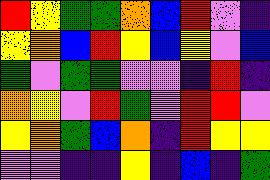[["red", "yellow", "green", "green", "orange", "blue", "red", "violet", "indigo"], ["yellow", "orange", "blue", "red", "yellow", "blue", "yellow", "violet", "blue"], ["green", "violet", "green", "green", "violet", "violet", "indigo", "red", "indigo"], ["orange", "yellow", "violet", "red", "green", "violet", "red", "red", "violet"], ["yellow", "orange", "green", "blue", "orange", "indigo", "red", "yellow", "yellow"], ["violet", "violet", "indigo", "indigo", "yellow", "indigo", "blue", "indigo", "green"]]